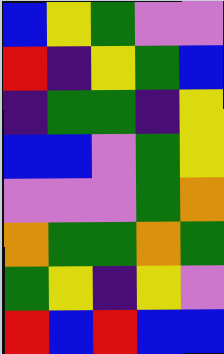[["blue", "yellow", "green", "violet", "violet"], ["red", "indigo", "yellow", "green", "blue"], ["indigo", "green", "green", "indigo", "yellow"], ["blue", "blue", "violet", "green", "yellow"], ["violet", "violet", "violet", "green", "orange"], ["orange", "green", "green", "orange", "green"], ["green", "yellow", "indigo", "yellow", "violet"], ["red", "blue", "red", "blue", "blue"]]